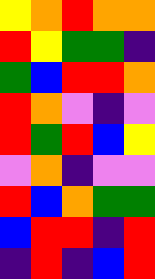[["yellow", "orange", "red", "orange", "orange"], ["red", "yellow", "green", "green", "indigo"], ["green", "blue", "red", "red", "orange"], ["red", "orange", "violet", "indigo", "violet"], ["red", "green", "red", "blue", "yellow"], ["violet", "orange", "indigo", "violet", "violet"], ["red", "blue", "orange", "green", "green"], ["blue", "red", "red", "indigo", "red"], ["indigo", "red", "indigo", "blue", "red"]]